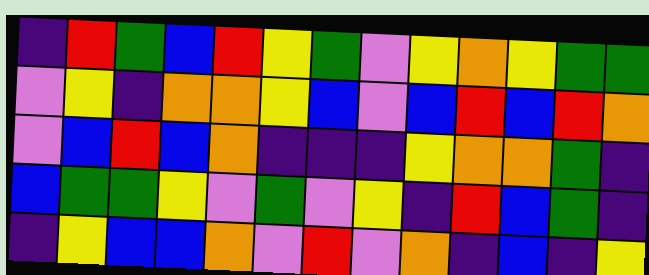[["indigo", "red", "green", "blue", "red", "yellow", "green", "violet", "yellow", "orange", "yellow", "green", "green"], ["violet", "yellow", "indigo", "orange", "orange", "yellow", "blue", "violet", "blue", "red", "blue", "red", "orange"], ["violet", "blue", "red", "blue", "orange", "indigo", "indigo", "indigo", "yellow", "orange", "orange", "green", "indigo"], ["blue", "green", "green", "yellow", "violet", "green", "violet", "yellow", "indigo", "red", "blue", "green", "indigo"], ["indigo", "yellow", "blue", "blue", "orange", "violet", "red", "violet", "orange", "indigo", "blue", "indigo", "yellow"]]